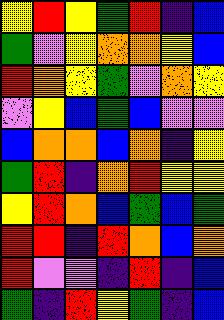[["yellow", "red", "yellow", "green", "red", "indigo", "blue"], ["green", "violet", "yellow", "orange", "orange", "yellow", "blue"], ["red", "orange", "yellow", "green", "violet", "orange", "yellow"], ["violet", "yellow", "blue", "green", "blue", "violet", "violet"], ["blue", "orange", "orange", "blue", "orange", "indigo", "yellow"], ["green", "red", "indigo", "orange", "red", "yellow", "yellow"], ["yellow", "red", "orange", "blue", "green", "blue", "green"], ["red", "red", "indigo", "red", "orange", "blue", "orange"], ["red", "violet", "violet", "indigo", "red", "indigo", "blue"], ["green", "indigo", "red", "yellow", "green", "indigo", "blue"]]